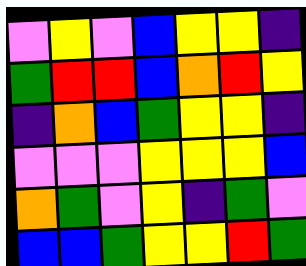[["violet", "yellow", "violet", "blue", "yellow", "yellow", "indigo"], ["green", "red", "red", "blue", "orange", "red", "yellow"], ["indigo", "orange", "blue", "green", "yellow", "yellow", "indigo"], ["violet", "violet", "violet", "yellow", "yellow", "yellow", "blue"], ["orange", "green", "violet", "yellow", "indigo", "green", "violet"], ["blue", "blue", "green", "yellow", "yellow", "red", "green"]]